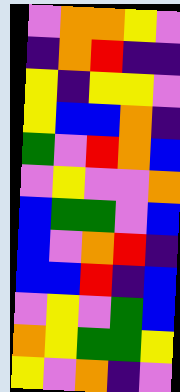[["violet", "orange", "orange", "yellow", "violet"], ["indigo", "orange", "red", "indigo", "indigo"], ["yellow", "indigo", "yellow", "yellow", "violet"], ["yellow", "blue", "blue", "orange", "indigo"], ["green", "violet", "red", "orange", "blue"], ["violet", "yellow", "violet", "violet", "orange"], ["blue", "green", "green", "violet", "blue"], ["blue", "violet", "orange", "red", "indigo"], ["blue", "blue", "red", "indigo", "blue"], ["violet", "yellow", "violet", "green", "blue"], ["orange", "yellow", "green", "green", "yellow"], ["yellow", "violet", "orange", "indigo", "violet"]]